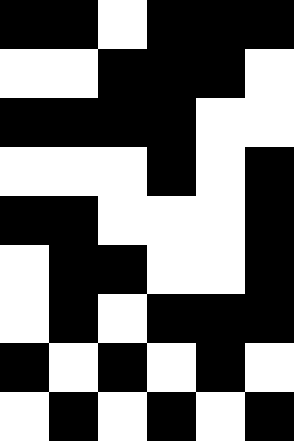[["black", "black", "white", "black", "black", "black"], ["white", "white", "black", "black", "black", "white"], ["black", "black", "black", "black", "white", "white"], ["white", "white", "white", "black", "white", "black"], ["black", "black", "white", "white", "white", "black"], ["white", "black", "black", "white", "white", "black"], ["white", "black", "white", "black", "black", "black"], ["black", "white", "black", "white", "black", "white"], ["white", "black", "white", "black", "white", "black"]]